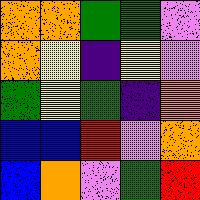[["orange", "orange", "green", "green", "violet"], ["orange", "yellow", "indigo", "yellow", "violet"], ["green", "yellow", "green", "indigo", "orange"], ["blue", "blue", "red", "violet", "orange"], ["blue", "orange", "violet", "green", "red"]]